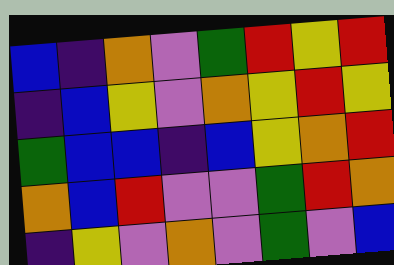[["blue", "indigo", "orange", "violet", "green", "red", "yellow", "red"], ["indigo", "blue", "yellow", "violet", "orange", "yellow", "red", "yellow"], ["green", "blue", "blue", "indigo", "blue", "yellow", "orange", "red"], ["orange", "blue", "red", "violet", "violet", "green", "red", "orange"], ["indigo", "yellow", "violet", "orange", "violet", "green", "violet", "blue"]]